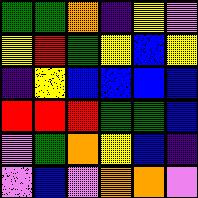[["green", "green", "orange", "indigo", "yellow", "violet"], ["yellow", "red", "green", "yellow", "blue", "yellow"], ["indigo", "yellow", "blue", "blue", "blue", "blue"], ["red", "red", "red", "green", "green", "blue"], ["violet", "green", "orange", "yellow", "blue", "indigo"], ["violet", "blue", "violet", "orange", "orange", "violet"]]